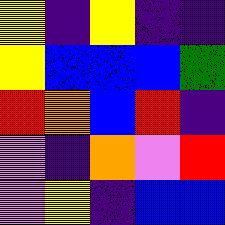[["yellow", "indigo", "yellow", "indigo", "indigo"], ["yellow", "blue", "blue", "blue", "green"], ["red", "orange", "blue", "red", "indigo"], ["violet", "indigo", "orange", "violet", "red"], ["violet", "yellow", "indigo", "blue", "blue"]]